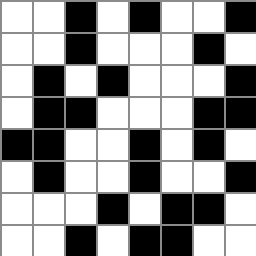[["white", "white", "black", "white", "black", "white", "white", "black"], ["white", "white", "black", "white", "white", "white", "black", "white"], ["white", "black", "white", "black", "white", "white", "white", "black"], ["white", "black", "black", "white", "white", "white", "black", "black"], ["black", "black", "white", "white", "black", "white", "black", "white"], ["white", "black", "white", "white", "black", "white", "white", "black"], ["white", "white", "white", "black", "white", "black", "black", "white"], ["white", "white", "black", "white", "black", "black", "white", "white"]]